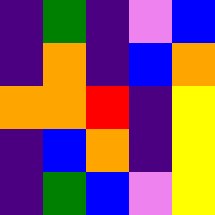[["indigo", "green", "indigo", "violet", "blue"], ["indigo", "orange", "indigo", "blue", "orange"], ["orange", "orange", "red", "indigo", "yellow"], ["indigo", "blue", "orange", "indigo", "yellow"], ["indigo", "green", "blue", "violet", "yellow"]]